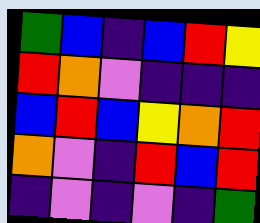[["green", "blue", "indigo", "blue", "red", "yellow"], ["red", "orange", "violet", "indigo", "indigo", "indigo"], ["blue", "red", "blue", "yellow", "orange", "red"], ["orange", "violet", "indigo", "red", "blue", "red"], ["indigo", "violet", "indigo", "violet", "indigo", "green"]]